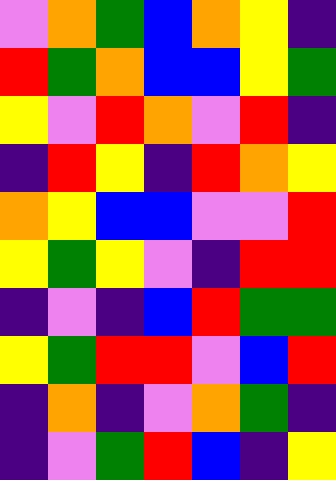[["violet", "orange", "green", "blue", "orange", "yellow", "indigo"], ["red", "green", "orange", "blue", "blue", "yellow", "green"], ["yellow", "violet", "red", "orange", "violet", "red", "indigo"], ["indigo", "red", "yellow", "indigo", "red", "orange", "yellow"], ["orange", "yellow", "blue", "blue", "violet", "violet", "red"], ["yellow", "green", "yellow", "violet", "indigo", "red", "red"], ["indigo", "violet", "indigo", "blue", "red", "green", "green"], ["yellow", "green", "red", "red", "violet", "blue", "red"], ["indigo", "orange", "indigo", "violet", "orange", "green", "indigo"], ["indigo", "violet", "green", "red", "blue", "indigo", "yellow"]]